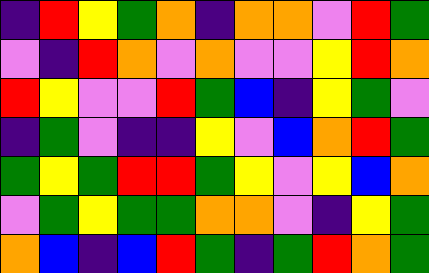[["indigo", "red", "yellow", "green", "orange", "indigo", "orange", "orange", "violet", "red", "green"], ["violet", "indigo", "red", "orange", "violet", "orange", "violet", "violet", "yellow", "red", "orange"], ["red", "yellow", "violet", "violet", "red", "green", "blue", "indigo", "yellow", "green", "violet"], ["indigo", "green", "violet", "indigo", "indigo", "yellow", "violet", "blue", "orange", "red", "green"], ["green", "yellow", "green", "red", "red", "green", "yellow", "violet", "yellow", "blue", "orange"], ["violet", "green", "yellow", "green", "green", "orange", "orange", "violet", "indigo", "yellow", "green"], ["orange", "blue", "indigo", "blue", "red", "green", "indigo", "green", "red", "orange", "green"]]